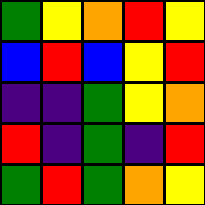[["green", "yellow", "orange", "red", "yellow"], ["blue", "red", "blue", "yellow", "red"], ["indigo", "indigo", "green", "yellow", "orange"], ["red", "indigo", "green", "indigo", "red"], ["green", "red", "green", "orange", "yellow"]]